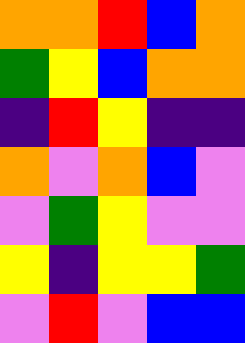[["orange", "orange", "red", "blue", "orange"], ["green", "yellow", "blue", "orange", "orange"], ["indigo", "red", "yellow", "indigo", "indigo"], ["orange", "violet", "orange", "blue", "violet"], ["violet", "green", "yellow", "violet", "violet"], ["yellow", "indigo", "yellow", "yellow", "green"], ["violet", "red", "violet", "blue", "blue"]]